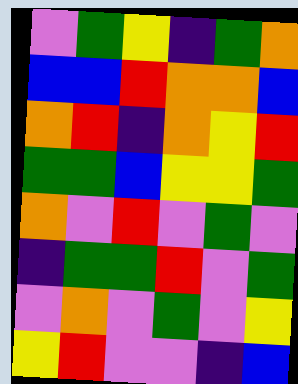[["violet", "green", "yellow", "indigo", "green", "orange"], ["blue", "blue", "red", "orange", "orange", "blue"], ["orange", "red", "indigo", "orange", "yellow", "red"], ["green", "green", "blue", "yellow", "yellow", "green"], ["orange", "violet", "red", "violet", "green", "violet"], ["indigo", "green", "green", "red", "violet", "green"], ["violet", "orange", "violet", "green", "violet", "yellow"], ["yellow", "red", "violet", "violet", "indigo", "blue"]]